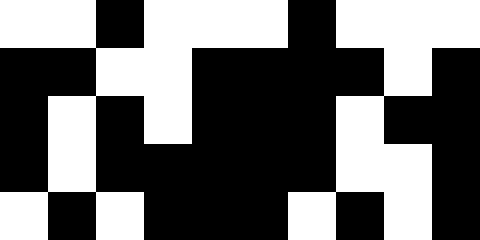[["white", "white", "black", "white", "white", "white", "black", "white", "white", "white"], ["black", "black", "white", "white", "black", "black", "black", "black", "white", "black"], ["black", "white", "black", "white", "black", "black", "black", "white", "black", "black"], ["black", "white", "black", "black", "black", "black", "black", "white", "white", "black"], ["white", "black", "white", "black", "black", "black", "white", "black", "white", "black"]]